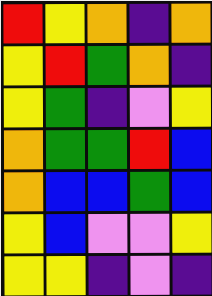[["red", "yellow", "orange", "indigo", "orange"], ["yellow", "red", "green", "orange", "indigo"], ["yellow", "green", "indigo", "violet", "yellow"], ["orange", "green", "green", "red", "blue"], ["orange", "blue", "blue", "green", "blue"], ["yellow", "blue", "violet", "violet", "yellow"], ["yellow", "yellow", "indigo", "violet", "indigo"]]